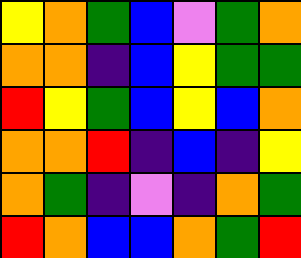[["yellow", "orange", "green", "blue", "violet", "green", "orange"], ["orange", "orange", "indigo", "blue", "yellow", "green", "green"], ["red", "yellow", "green", "blue", "yellow", "blue", "orange"], ["orange", "orange", "red", "indigo", "blue", "indigo", "yellow"], ["orange", "green", "indigo", "violet", "indigo", "orange", "green"], ["red", "orange", "blue", "blue", "orange", "green", "red"]]